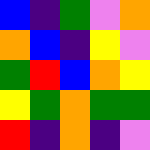[["blue", "indigo", "green", "violet", "orange"], ["orange", "blue", "indigo", "yellow", "violet"], ["green", "red", "blue", "orange", "yellow"], ["yellow", "green", "orange", "green", "green"], ["red", "indigo", "orange", "indigo", "violet"]]